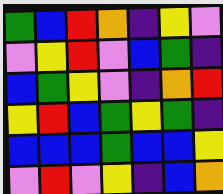[["green", "blue", "red", "orange", "indigo", "yellow", "violet"], ["violet", "yellow", "red", "violet", "blue", "green", "indigo"], ["blue", "green", "yellow", "violet", "indigo", "orange", "red"], ["yellow", "red", "blue", "green", "yellow", "green", "indigo"], ["blue", "blue", "blue", "green", "blue", "blue", "yellow"], ["violet", "red", "violet", "yellow", "indigo", "blue", "orange"]]